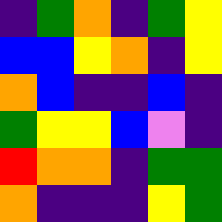[["indigo", "green", "orange", "indigo", "green", "yellow"], ["blue", "blue", "yellow", "orange", "indigo", "yellow"], ["orange", "blue", "indigo", "indigo", "blue", "indigo"], ["green", "yellow", "yellow", "blue", "violet", "indigo"], ["red", "orange", "orange", "indigo", "green", "green"], ["orange", "indigo", "indigo", "indigo", "yellow", "green"]]